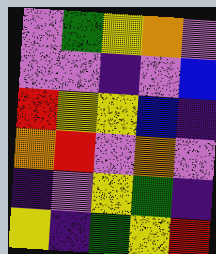[["violet", "green", "yellow", "orange", "violet"], ["violet", "violet", "indigo", "violet", "blue"], ["red", "yellow", "yellow", "blue", "indigo"], ["orange", "red", "violet", "orange", "violet"], ["indigo", "violet", "yellow", "green", "indigo"], ["yellow", "indigo", "green", "yellow", "red"]]